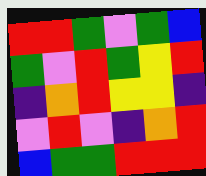[["red", "red", "green", "violet", "green", "blue"], ["green", "violet", "red", "green", "yellow", "red"], ["indigo", "orange", "red", "yellow", "yellow", "indigo"], ["violet", "red", "violet", "indigo", "orange", "red"], ["blue", "green", "green", "red", "red", "red"]]